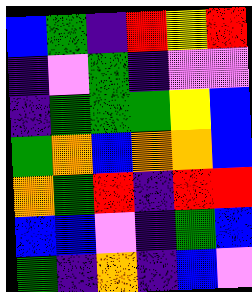[["blue", "green", "indigo", "red", "yellow", "red"], ["indigo", "violet", "green", "indigo", "violet", "violet"], ["indigo", "green", "green", "green", "yellow", "blue"], ["green", "orange", "blue", "orange", "orange", "blue"], ["orange", "green", "red", "indigo", "red", "red"], ["blue", "blue", "violet", "indigo", "green", "blue"], ["green", "indigo", "orange", "indigo", "blue", "violet"]]